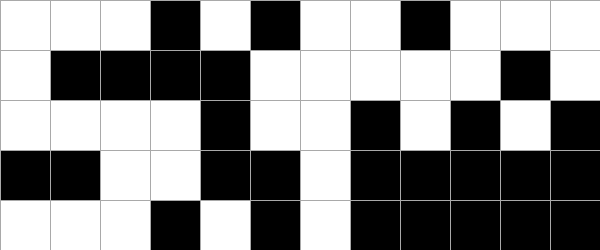[["white", "white", "white", "black", "white", "black", "white", "white", "black", "white", "white", "white"], ["white", "black", "black", "black", "black", "white", "white", "white", "white", "white", "black", "white"], ["white", "white", "white", "white", "black", "white", "white", "black", "white", "black", "white", "black"], ["black", "black", "white", "white", "black", "black", "white", "black", "black", "black", "black", "black"], ["white", "white", "white", "black", "white", "black", "white", "black", "black", "black", "black", "black"]]